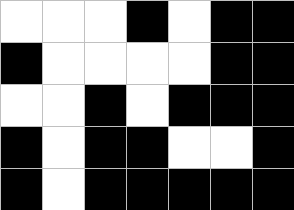[["white", "white", "white", "black", "white", "black", "black"], ["black", "white", "white", "white", "white", "black", "black"], ["white", "white", "black", "white", "black", "black", "black"], ["black", "white", "black", "black", "white", "white", "black"], ["black", "white", "black", "black", "black", "black", "black"]]